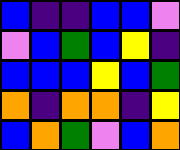[["blue", "indigo", "indigo", "blue", "blue", "violet"], ["violet", "blue", "green", "blue", "yellow", "indigo"], ["blue", "blue", "blue", "yellow", "blue", "green"], ["orange", "indigo", "orange", "orange", "indigo", "yellow"], ["blue", "orange", "green", "violet", "blue", "orange"]]